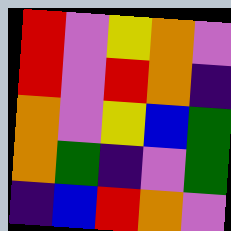[["red", "violet", "yellow", "orange", "violet"], ["red", "violet", "red", "orange", "indigo"], ["orange", "violet", "yellow", "blue", "green"], ["orange", "green", "indigo", "violet", "green"], ["indigo", "blue", "red", "orange", "violet"]]